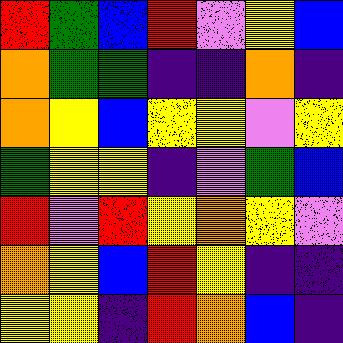[["red", "green", "blue", "red", "violet", "yellow", "blue"], ["orange", "green", "green", "indigo", "indigo", "orange", "indigo"], ["orange", "yellow", "blue", "yellow", "yellow", "violet", "yellow"], ["green", "yellow", "yellow", "indigo", "violet", "green", "blue"], ["red", "violet", "red", "yellow", "orange", "yellow", "violet"], ["orange", "yellow", "blue", "red", "yellow", "indigo", "indigo"], ["yellow", "yellow", "indigo", "red", "orange", "blue", "indigo"]]